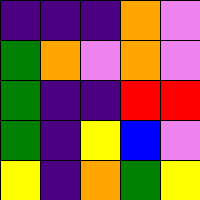[["indigo", "indigo", "indigo", "orange", "violet"], ["green", "orange", "violet", "orange", "violet"], ["green", "indigo", "indigo", "red", "red"], ["green", "indigo", "yellow", "blue", "violet"], ["yellow", "indigo", "orange", "green", "yellow"]]